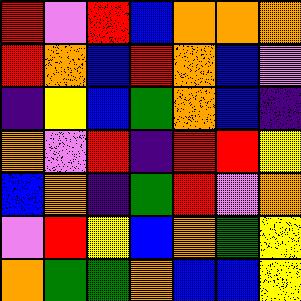[["red", "violet", "red", "blue", "orange", "orange", "orange"], ["red", "orange", "blue", "red", "orange", "blue", "violet"], ["indigo", "yellow", "blue", "green", "orange", "blue", "indigo"], ["orange", "violet", "red", "indigo", "red", "red", "yellow"], ["blue", "orange", "indigo", "green", "red", "violet", "orange"], ["violet", "red", "yellow", "blue", "orange", "green", "yellow"], ["orange", "green", "green", "orange", "blue", "blue", "yellow"]]